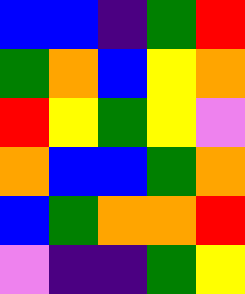[["blue", "blue", "indigo", "green", "red"], ["green", "orange", "blue", "yellow", "orange"], ["red", "yellow", "green", "yellow", "violet"], ["orange", "blue", "blue", "green", "orange"], ["blue", "green", "orange", "orange", "red"], ["violet", "indigo", "indigo", "green", "yellow"]]